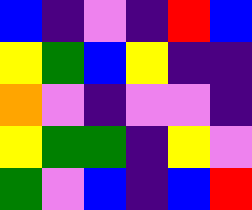[["blue", "indigo", "violet", "indigo", "red", "blue"], ["yellow", "green", "blue", "yellow", "indigo", "indigo"], ["orange", "violet", "indigo", "violet", "violet", "indigo"], ["yellow", "green", "green", "indigo", "yellow", "violet"], ["green", "violet", "blue", "indigo", "blue", "red"]]